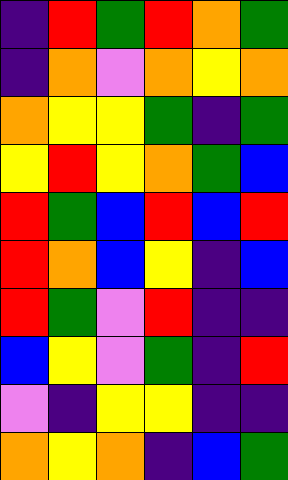[["indigo", "red", "green", "red", "orange", "green"], ["indigo", "orange", "violet", "orange", "yellow", "orange"], ["orange", "yellow", "yellow", "green", "indigo", "green"], ["yellow", "red", "yellow", "orange", "green", "blue"], ["red", "green", "blue", "red", "blue", "red"], ["red", "orange", "blue", "yellow", "indigo", "blue"], ["red", "green", "violet", "red", "indigo", "indigo"], ["blue", "yellow", "violet", "green", "indigo", "red"], ["violet", "indigo", "yellow", "yellow", "indigo", "indigo"], ["orange", "yellow", "orange", "indigo", "blue", "green"]]